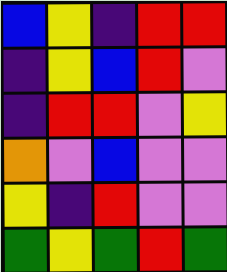[["blue", "yellow", "indigo", "red", "red"], ["indigo", "yellow", "blue", "red", "violet"], ["indigo", "red", "red", "violet", "yellow"], ["orange", "violet", "blue", "violet", "violet"], ["yellow", "indigo", "red", "violet", "violet"], ["green", "yellow", "green", "red", "green"]]